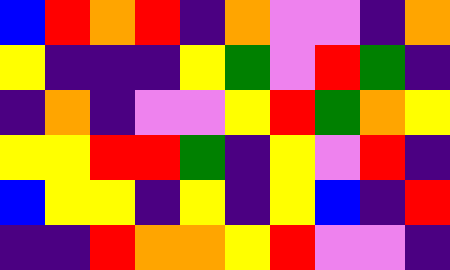[["blue", "red", "orange", "red", "indigo", "orange", "violet", "violet", "indigo", "orange"], ["yellow", "indigo", "indigo", "indigo", "yellow", "green", "violet", "red", "green", "indigo"], ["indigo", "orange", "indigo", "violet", "violet", "yellow", "red", "green", "orange", "yellow"], ["yellow", "yellow", "red", "red", "green", "indigo", "yellow", "violet", "red", "indigo"], ["blue", "yellow", "yellow", "indigo", "yellow", "indigo", "yellow", "blue", "indigo", "red"], ["indigo", "indigo", "red", "orange", "orange", "yellow", "red", "violet", "violet", "indigo"]]